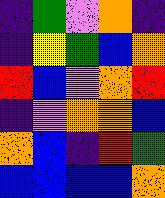[["indigo", "green", "violet", "orange", "indigo"], ["indigo", "yellow", "green", "blue", "orange"], ["red", "blue", "violet", "orange", "red"], ["indigo", "violet", "orange", "orange", "blue"], ["orange", "blue", "indigo", "red", "green"], ["blue", "blue", "blue", "blue", "orange"]]